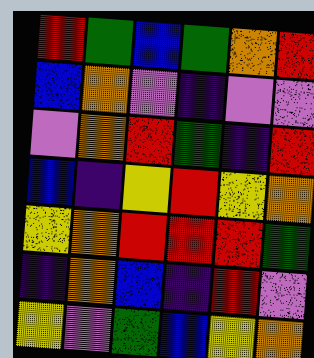[["red", "green", "blue", "green", "orange", "red"], ["blue", "orange", "violet", "indigo", "violet", "violet"], ["violet", "orange", "red", "green", "indigo", "red"], ["blue", "indigo", "yellow", "red", "yellow", "orange"], ["yellow", "orange", "red", "red", "red", "green"], ["indigo", "orange", "blue", "indigo", "red", "violet"], ["yellow", "violet", "green", "blue", "yellow", "orange"]]